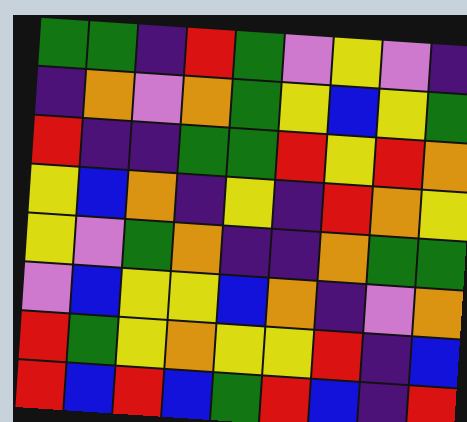[["green", "green", "indigo", "red", "green", "violet", "yellow", "violet", "indigo"], ["indigo", "orange", "violet", "orange", "green", "yellow", "blue", "yellow", "green"], ["red", "indigo", "indigo", "green", "green", "red", "yellow", "red", "orange"], ["yellow", "blue", "orange", "indigo", "yellow", "indigo", "red", "orange", "yellow"], ["yellow", "violet", "green", "orange", "indigo", "indigo", "orange", "green", "green"], ["violet", "blue", "yellow", "yellow", "blue", "orange", "indigo", "violet", "orange"], ["red", "green", "yellow", "orange", "yellow", "yellow", "red", "indigo", "blue"], ["red", "blue", "red", "blue", "green", "red", "blue", "indigo", "red"]]